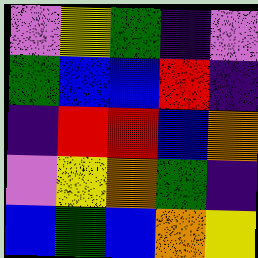[["violet", "yellow", "green", "indigo", "violet"], ["green", "blue", "blue", "red", "indigo"], ["indigo", "red", "red", "blue", "orange"], ["violet", "yellow", "orange", "green", "indigo"], ["blue", "green", "blue", "orange", "yellow"]]